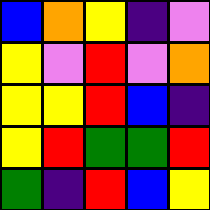[["blue", "orange", "yellow", "indigo", "violet"], ["yellow", "violet", "red", "violet", "orange"], ["yellow", "yellow", "red", "blue", "indigo"], ["yellow", "red", "green", "green", "red"], ["green", "indigo", "red", "blue", "yellow"]]